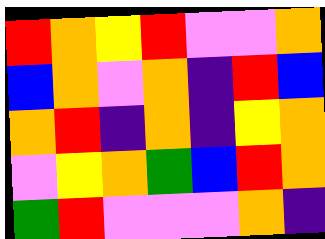[["red", "orange", "yellow", "red", "violet", "violet", "orange"], ["blue", "orange", "violet", "orange", "indigo", "red", "blue"], ["orange", "red", "indigo", "orange", "indigo", "yellow", "orange"], ["violet", "yellow", "orange", "green", "blue", "red", "orange"], ["green", "red", "violet", "violet", "violet", "orange", "indigo"]]